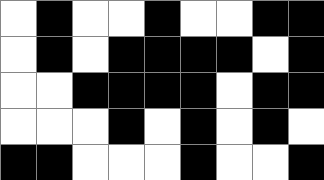[["white", "black", "white", "white", "black", "white", "white", "black", "black"], ["white", "black", "white", "black", "black", "black", "black", "white", "black"], ["white", "white", "black", "black", "black", "black", "white", "black", "black"], ["white", "white", "white", "black", "white", "black", "white", "black", "white"], ["black", "black", "white", "white", "white", "black", "white", "white", "black"]]